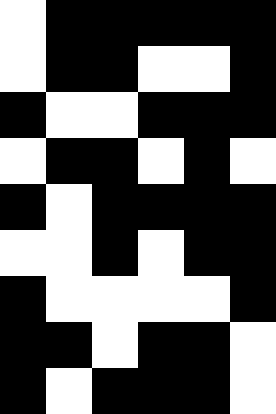[["white", "black", "black", "black", "black", "black"], ["white", "black", "black", "white", "white", "black"], ["black", "white", "white", "black", "black", "black"], ["white", "black", "black", "white", "black", "white"], ["black", "white", "black", "black", "black", "black"], ["white", "white", "black", "white", "black", "black"], ["black", "white", "white", "white", "white", "black"], ["black", "black", "white", "black", "black", "white"], ["black", "white", "black", "black", "black", "white"]]